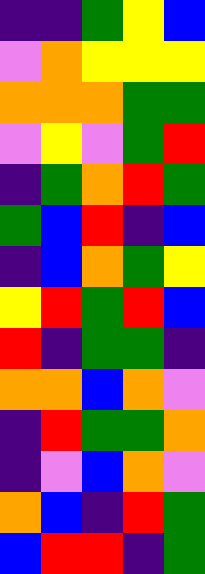[["indigo", "indigo", "green", "yellow", "blue"], ["violet", "orange", "yellow", "yellow", "yellow"], ["orange", "orange", "orange", "green", "green"], ["violet", "yellow", "violet", "green", "red"], ["indigo", "green", "orange", "red", "green"], ["green", "blue", "red", "indigo", "blue"], ["indigo", "blue", "orange", "green", "yellow"], ["yellow", "red", "green", "red", "blue"], ["red", "indigo", "green", "green", "indigo"], ["orange", "orange", "blue", "orange", "violet"], ["indigo", "red", "green", "green", "orange"], ["indigo", "violet", "blue", "orange", "violet"], ["orange", "blue", "indigo", "red", "green"], ["blue", "red", "red", "indigo", "green"]]